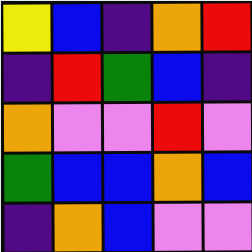[["yellow", "blue", "indigo", "orange", "red"], ["indigo", "red", "green", "blue", "indigo"], ["orange", "violet", "violet", "red", "violet"], ["green", "blue", "blue", "orange", "blue"], ["indigo", "orange", "blue", "violet", "violet"]]